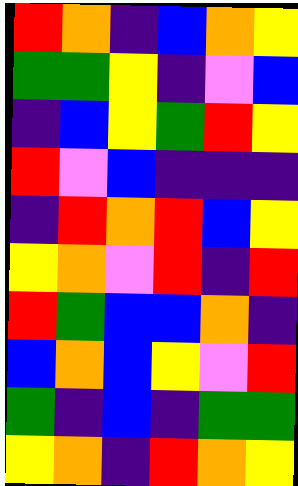[["red", "orange", "indigo", "blue", "orange", "yellow"], ["green", "green", "yellow", "indigo", "violet", "blue"], ["indigo", "blue", "yellow", "green", "red", "yellow"], ["red", "violet", "blue", "indigo", "indigo", "indigo"], ["indigo", "red", "orange", "red", "blue", "yellow"], ["yellow", "orange", "violet", "red", "indigo", "red"], ["red", "green", "blue", "blue", "orange", "indigo"], ["blue", "orange", "blue", "yellow", "violet", "red"], ["green", "indigo", "blue", "indigo", "green", "green"], ["yellow", "orange", "indigo", "red", "orange", "yellow"]]